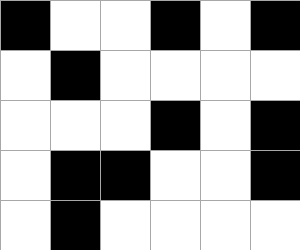[["black", "white", "white", "black", "white", "black"], ["white", "black", "white", "white", "white", "white"], ["white", "white", "white", "black", "white", "black"], ["white", "black", "black", "white", "white", "black"], ["white", "black", "white", "white", "white", "white"]]